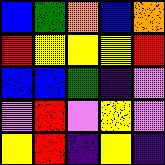[["blue", "green", "orange", "blue", "orange"], ["red", "yellow", "yellow", "yellow", "red"], ["blue", "blue", "green", "indigo", "violet"], ["violet", "red", "violet", "yellow", "violet"], ["yellow", "red", "indigo", "yellow", "indigo"]]